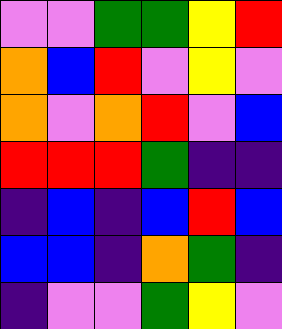[["violet", "violet", "green", "green", "yellow", "red"], ["orange", "blue", "red", "violet", "yellow", "violet"], ["orange", "violet", "orange", "red", "violet", "blue"], ["red", "red", "red", "green", "indigo", "indigo"], ["indigo", "blue", "indigo", "blue", "red", "blue"], ["blue", "blue", "indigo", "orange", "green", "indigo"], ["indigo", "violet", "violet", "green", "yellow", "violet"]]